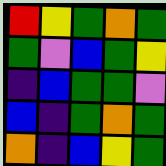[["red", "yellow", "green", "orange", "green"], ["green", "violet", "blue", "green", "yellow"], ["indigo", "blue", "green", "green", "violet"], ["blue", "indigo", "green", "orange", "green"], ["orange", "indigo", "blue", "yellow", "green"]]